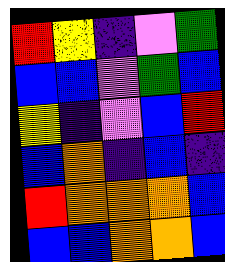[["red", "yellow", "indigo", "violet", "green"], ["blue", "blue", "violet", "green", "blue"], ["yellow", "indigo", "violet", "blue", "red"], ["blue", "orange", "indigo", "blue", "indigo"], ["red", "orange", "orange", "orange", "blue"], ["blue", "blue", "orange", "orange", "blue"]]